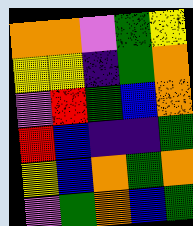[["orange", "orange", "violet", "green", "yellow"], ["yellow", "yellow", "indigo", "green", "orange"], ["violet", "red", "green", "blue", "orange"], ["red", "blue", "indigo", "indigo", "green"], ["yellow", "blue", "orange", "green", "orange"], ["violet", "green", "orange", "blue", "green"]]